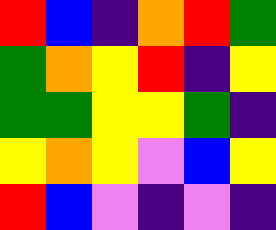[["red", "blue", "indigo", "orange", "red", "green"], ["green", "orange", "yellow", "red", "indigo", "yellow"], ["green", "green", "yellow", "yellow", "green", "indigo"], ["yellow", "orange", "yellow", "violet", "blue", "yellow"], ["red", "blue", "violet", "indigo", "violet", "indigo"]]